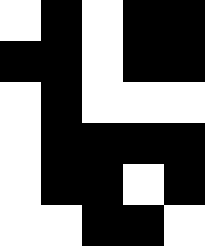[["white", "black", "white", "black", "black"], ["black", "black", "white", "black", "black"], ["white", "black", "white", "white", "white"], ["white", "black", "black", "black", "black"], ["white", "black", "black", "white", "black"], ["white", "white", "black", "black", "white"]]